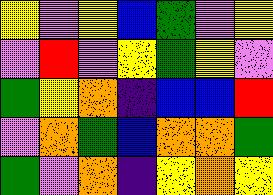[["yellow", "violet", "yellow", "blue", "green", "violet", "yellow"], ["violet", "red", "violet", "yellow", "green", "yellow", "violet"], ["green", "yellow", "orange", "indigo", "blue", "blue", "red"], ["violet", "orange", "green", "blue", "orange", "orange", "green"], ["green", "violet", "orange", "indigo", "yellow", "orange", "yellow"]]